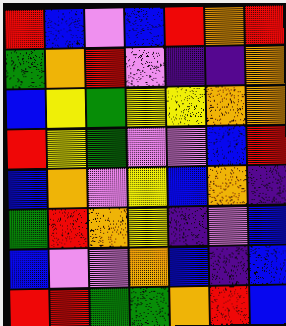[["red", "blue", "violet", "blue", "red", "orange", "red"], ["green", "orange", "red", "violet", "indigo", "indigo", "orange"], ["blue", "yellow", "green", "yellow", "yellow", "orange", "orange"], ["red", "yellow", "green", "violet", "violet", "blue", "red"], ["blue", "orange", "violet", "yellow", "blue", "orange", "indigo"], ["green", "red", "orange", "yellow", "indigo", "violet", "blue"], ["blue", "violet", "violet", "orange", "blue", "indigo", "blue"], ["red", "red", "green", "green", "orange", "red", "blue"]]